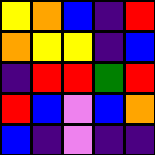[["yellow", "orange", "blue", "indigo", "red"], ["orange", "yellow", "yellow", "indigo", "blue"], ["indigo", "red", "red", "green", "red"], ["red", "blue", "violet", "blue", "orange"], ["blue", "indigo", "violet", "indigo", "indigo"]]